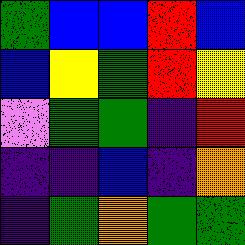[["green", "blue", "blue", "red", "blue"], ["blue", "yellow", "green", "red", "yellow"], ["violet", "green", "green", "indigo", "red"], ["indigo", "indigo", "blue", "indigo", "orange"], ["indigo", "green", "orange", "green", "green"]]